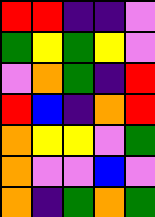[["red", "red", "indigo", "indigo", "violet"], ["green", "yellow", "green", "yellow", "violet"], ["violet", "orange", "green", "indigo", "red"], ["red", "blue", "indigo", "orange", "red"], ["orange", "yellow", "yellow", "violet", "green"], ["orange", "violet", "violet", "blue", "violet"], ["orange", "indigo", "green", "orange", "green"]]